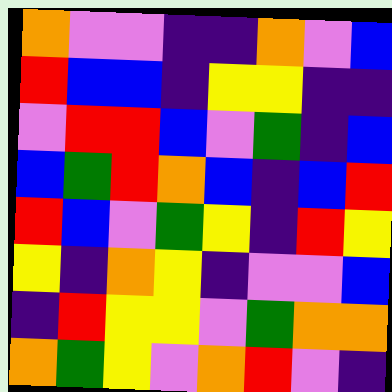[["orange", "violet", "violet", "indigo", "indigo", "orange", "violet", "blue"], ["red", "blue", "blue", "indigo", "yellow", "yellow", "indigo", "indigo"], ["violet", "red", "red", "blue", "violet", "green", "indigo", "blue"], ["blue", "green", "red", "orange", "blue", "indigo", "blue", "red"], ["red", "blue", "violet", "green", "yellow", "indigo", "red", "yellow"], ["yellow", "indigo", "orange", "yellow", "indigo", "violet", "violet", "blue"], ["indigo", "red", "yellow", "yellow", "violet", "green", "orange", "orange"], ["orange", "green", "yellow", "violet", "orange", "red", "violet", "indigo"]]